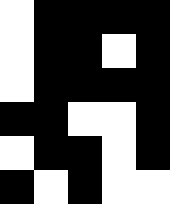[["white", "black", "black", "black", "black"], ["white", "black", "black", "white", "black"], ["white", "black", "black", "black", "black"], ["black", "black", "white", "white", "black"], ["white", "black", "black", "white", "black"], ["black", "white", "black", "white", "white"]]